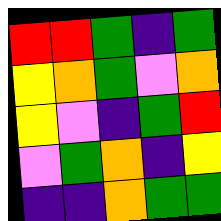[["red", "red", "green", "indigo", "green"], ["yellow", "orange", "green", "violet", "orange"], ["yellow", "violet", "indigo", "green", "red"], ["violet", "green", "orange", "indigo", "yellow"], ["indigo", "indigo", "orange", "green", "green"]]